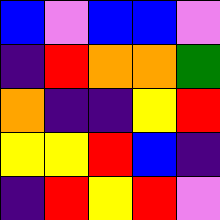[["blue", "violet", "blue", "blue", "violet"], ["indigo", "red", "orange", "orange", "green"], ["orange", "indigo", "indigo", "yellow", "red"], ["yellow", "yellow", "red", "blue", "indigo"], ["indigo", "red", "yellow", "red", "violet"]]